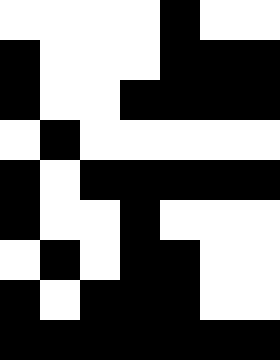[["white", "white", "white", "white", "black", "white", "white"], ["black", "white", "white", "white", "black", "black", "black"], ["black", "white", "white", "black", "black", "black", "black"], ["white", "black", "white", "white", "white", "white", "white"], ["black", "white", "black", "black", "black", "black", "black"], ["black", "white", "white", "black", "white", "white", "white"], ["white", "black", "white", "black", "black", "white", "white"], ["black", "white", "black", "black", "black", "white", "white"], ["black", "black", "black", "black", "black", "black", "black"]]